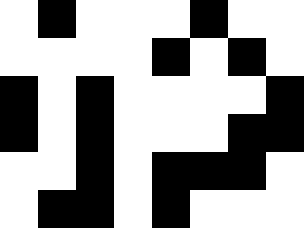[["white", "black", "white", "white", "white", "black", "white", "white"], ["white", "white", "white", "white", "black", "white", "black", "white"], ["black", "white", "black", "white", "white", "white", "white", "black"], ["black", "white", "black", "white", "white", "white", "black", "black"], ["white", "white", "black", "white", "black", "black", "black", "white"], ["white", "black", "black", "white", "black", "white", "white", "white"]]